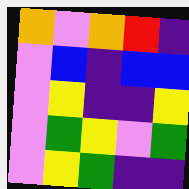[["orange", "violet", "orange", "red", "indigo"], ["violet", "blue", "indigo", "blue", "blue"], ["violet", "yellow", "indigo", "indigo", "yellow"], ["violet", "green", "yellow", "violet", "green"], ["violet", "yellow", "green", "indigo", "indigo"]]